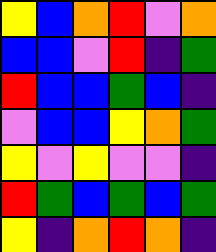[["yellow", "blue", "orange", "red", "violet", "orange"], ["blue", "blue", "violet", "red", "indigo", "green"], ["red", "blue", "blue", "green", "blue", "indigo"], ["violet", "blue", "blue", "yellow", "orange", "green"], ["yellow", "violet", "yellow", "violet", "violet", "indigo"], ["red", "green", "blue", "green", "blue", "green"], ["yellow", "indigo", "orange", "red", "orange", "indigo"]]